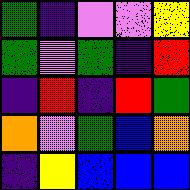[["green", "indigo", "violet", "violet", "yellow"], ["green", "violet", "green", "indigo", "red"], ["indigo", "red", "indigo", "red", "green"], ["orange", "violet", "green", "blue", "orange"], ["indigo", "yellow", "blue", "blue", "blue"]]